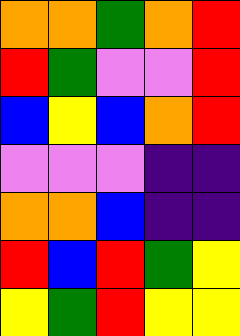[["orange", "orange", "green", "orange", "red"], ["red", "green", "violet", "violet", "red"], ["blue", "yellow", "blue", "orange", "red"], ["violet", "violet", "violet", "indigo", "indigo"], ["orange", "orange", "blue", "indigo", "indigo"], ["red", "blue", "red", "green", "yellow"], ["yellow", "green", "red", "yellow", "yellow"]]